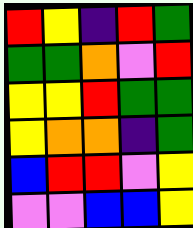[["red", "yellow", "indigo", "red", "green"], ["green", "green", "orange", "violet", "red"], ["yellow", "yellow", "red", "green", "green"], ["yellow", "orange", "orange", "indigo", "green"], ["blue", "red", "red", "violet", "yellow"], ["violet", "violet", "blue", "blue", "yellow"]]